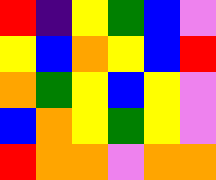[["red", "indigo", "yellow", "green", "blue", "violet"], ["yellow", "blue", "orange", "yellow", "blue", "red"], ["orange", "green", "yellow", "blue", "yellow", "violet"], ["blue", "orange", "yellow", "green", "yellow", "violet"], ["red", "orange", "orange", "violet", "orange", "orange"]]